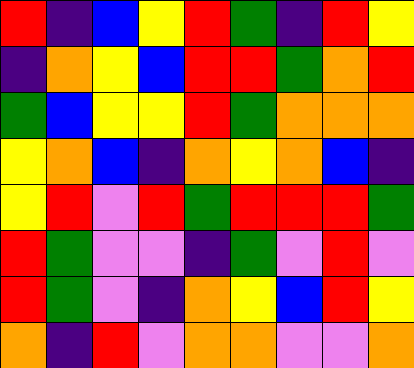[["red", "indigo", "blue", "yellow", "red", "green", "indigo", "red", "yellow"], ["indigo", "orange", "yellow", "blue", "red", "red", "green", "orange", "red"], ["green", "blue", "yellow", "yellow", "red", "green", "orange", "orange", "orange"], ["yellow", "orange", "blue", "indigo", "orange", "yellow", "orange", "blue", "indigo"], ["yellow", "red", "violet", "red", "green", "red", "red", "red", "green"], ["red", "green", "violet", "violet", "indigo", "green", "violet", "red", "violet"], ["red", "green", "violet", "indigo", "orange", "yellow", "blue", "red", "yellow"], ["orange", "indigo", "red", "violet", "orange", "orange", "violet", "violet", "orange"]]